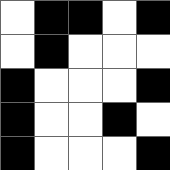[["white", "black", "black", "white", "black"], ["white", "black", "white", "white", "white"], ["black", "white", "white", "white", "black"], ["black", "white", "white", "black", "white"], ["black", "white", "white", "white", "black"]]